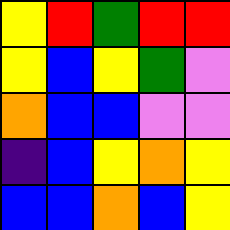[["yellow", "red", "green", "red", "red"], ["yellow", "blue", "yellow", "green", "violet"], ["orange", "blue", "blue", "violet", "violet"], ["indigo", "blue", "yellow", "orange", "yellow"], ["blue", "blue", "orange", "blue", "yellow"]]